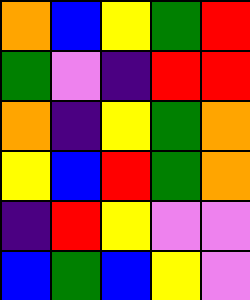[["orange", "blue", "yellow", "green", "red"], ["green", "violet", "indigo", "red", "red"], ["orange", "indigo", "yellow", "green", "orange"], ["yellow", "blue", "red", "green", "orange"], ["indigo", "red", "yellow", "violet", "violet"], ["blue", "green", "blue", "yellow", "violet"]]